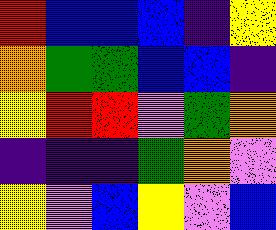[["red", "blue", "blue", "blue", "indigo", "yellow"], ["orange", "green", "green", "blue", "blue", "indigo"], ["yellow", "red", "red", "violet", "green", "orange"], ["indigo", "indigo", "indigo", "green", "orange", "violet"], ["yellow", "violet", "blue", "yellow", "violet", "blue"]]